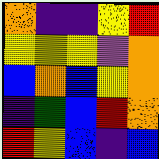[["orange", "indigo", "indigo", "yellow", "red"], ["yellow", "yellow", "yellow", "violet", "orange"], ["blue", "orange", "blue", "yellow", "orange"], ["indigo", "green", "blue", "red", "orange"], ["red", "yellow", "blue", "indigo", "blue"]]